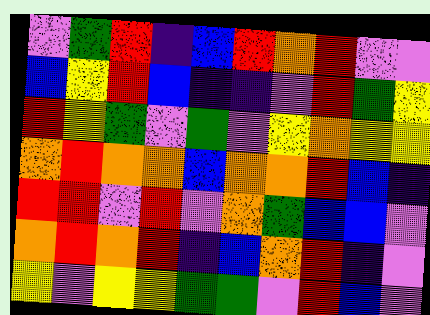[["violet", "green", "red", "indigo", "blue", "red", "orange", "red", "violet", "violet"], ["blue", "yellow", "red", "blue", "indigo", "indigo", "violet", "red", "green", "yellow"], ["red", "yellow", "green", "violet", "green", "violet", "yellow", "orange", "yellow", "yellow"], ["orange", "red", "orange", "orange", "blue", "orange", "orange", "red", "blue", "indigo"], ["red", "red", "violet", "red", "violet", "orange", "green", "blue", "blue", "violet"], ["orange", "red", "orange", "red", "indigo", "blue", "orange", "red", "indigo", "violet"], ["yellow", "violet", "yellow", "yellow", "green", "green", "violet", "red", "blue", "violet"]]